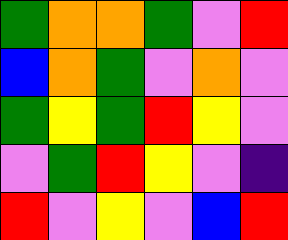[["green", "orange", "orange", "green", "violet", "red"], ["blue", "orange", "green", "violet", "orange", "violet"], ["green", "yellow", "green", "red", "yellow", "violet"], ["violet", "green", "red", "yellow", "violet", "indigo"], ["red", "violet", "yellow", "violet", "blue", "red"]]